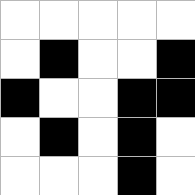[["white", "white", "white", "white", "white"], ["white", "black", "white", "white", "black"], ["black", "white", "white", "black", "black"], ["white", "black", "white", "black", "white"], ["white", "white", "white", "black", "white"]]